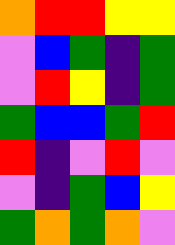[["orange", "red", "red", "yellow", "yellow"], ["violet", "blue", "green", "indigo", "green"], ["violet", "red", "yellow", "indigo", "green"], ["green", "blue", "blue", "green", "red"], ["red", "indigo", "violet", "red", "violet"], ["violet", "indigo", "green", "blue", "yellow"], ["green", "orange", "green", "orange", "violet"]]